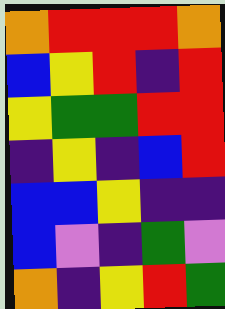[["orange", "red", "red", "red", "orange"], ["blue", "yellow", "red", "indigo", "red"], ["yellow", "green", "green", "red", "red"], ["indigo", "yellow", "indigo", "blue", "red"], ["blue", "blue", "yellow", "indigo", "indigo"], ["blue", "violet", "indigo", "green", "violet"], ["orange", "indigo", "yellow", "red", "green"]]